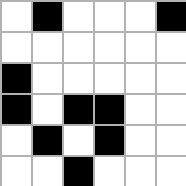[["white", "black", "white", "white", "white", "black"], ["white", "white", "white", "white", "white", "white"], ["black", "white", "white", "white", "white", "white"], ["black", "white", "black", "black", "white", "white"], ["white", "black", "white", "black", "white", "white"], ["white", "white", "black", "white", "white", "white"]]